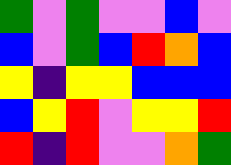[["green", "violet", "green", "violet", "violet", "blue", "violet"], ["blue", "violet", "green", "blue", "red", "orange", "blue"], ["yellow", "indigo", "yellow", "yellow", "blue", "blue", "blue"], ["blue", "yellow", "red", "violet", "yellow", "yellow", "red"], ["red", "indigo", "red", "violet", "violet", "orange", "green"]]